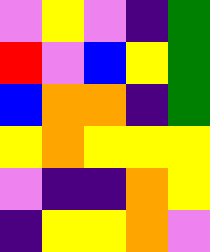[["violet", "yellow", "violet", "indigo", "green"], ["red", "violet", "blue", "yellow", "green"], ["blue", "orange", "orange", "indigo", "green"], ["yellow", "orange", "yellow", "yellow", "yellow"], ["violet", "indigo", "indigo", "orange", "yellow"], ["indigo", "yellow", "yellow", "orange", "violet"]]